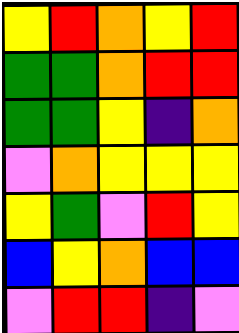[["yellow", "red", "orange", "yellow", "red"], ["green", "green", "orange", "red", "red"], ["green", "green", "yellow", "indigo", "orange"], ["violet", "orange", "yellow", "yellow", "yellow"], ["yellow", "green", "violet", "red", "yellow"], ["blue", "yellow", "orange", "blue", "blue"], ["violet", "red", "red", "indigo", "violet"]]